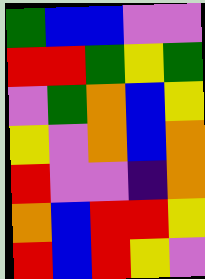[["green", "blue", "blue", "violet", "violet"], ["red", "red", "green", "yellow", "green"], ["violet", "green", "orange", "blue", "yellow"], ["yellow", "violet", "orange", "blue", "orange"], ["red", "violet", "violet", "indigo", "orange"], ["orange", "blue", "red", "red", "yellow"], ["red", "blue", "red", "yellow", "violet"]]